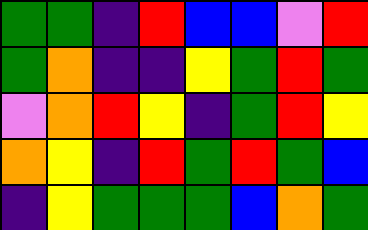[["green", "green", "indigo", "red", "blue", "blue", "violet", "red"], ["green", "orange", "indigo", "indigo", "yellow", "green", "red", "green"], ["violet", "orange", "red", "yellow", "indigo", "green", "red", "yellow"], ["orange", "yellow", "indigo", "red", "green", "red", "green", "blue"], ["indigo", "yellow", "green", "green", "green", "blue", "orange", "green"]]